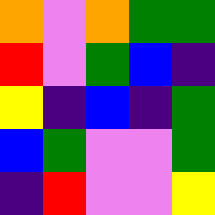[["orange", "violet", "orange", "green", "green"], ["red", "violet", "green", "blue", "indigo"], ["yellow", "indigo", "blue", "indigo", "green"], ["blue", "green", "violet", "violet", "green"], ["indigo", "red", "violet", "violet", "yellow"]]